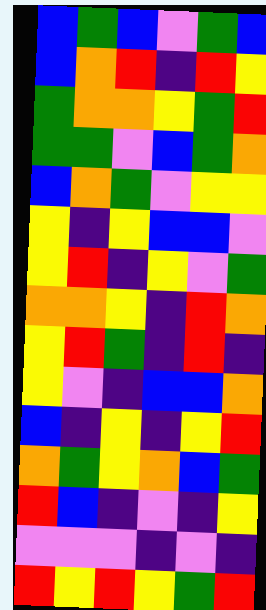[["blue", "green", "blue", "violet", "green", "blue"], ["blue", "orange", "red", "indigo", "red", "yellow"], ["green", "orange", "orange", "yellow", "green", "red"], ["green", "green", "violet", "blue", "green", "orange"], ["blue", "orange", "green", "violet", "yellow", "yellow"], ["yellow", "indigo", "yellow", "blue", "blue", "violet"], ["yellow", "red", "indigo", "yellow", "violet", "green"], ["orange", "orange", "yellow", "indigo", "red", "orange"], ["yellow", "red", "green", "indigo", "red", "indigo"], ["yellow", "violet", "indigo", "blue", "blue", "orange"], ["blue", "indigo", "yellow", "indigo", "yellow", "red"], ["orange", "green", "yellow", "orange", "blue", "green"], ["red", "blue", "indigo", "violet", "indigo", "yellow"], ["violet", "violet", "violet", "indigo", "violet", "indigo"], ["red", "yellow", "red", "yellow", "green", "red"]]